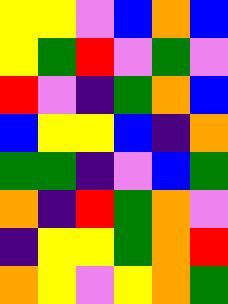[["yellow", "yellow", "violet", "blue", "orange", "blue"], ["yellow", "green", "red", "violet", "green", "violet"], ["red", "violet", "indigo", "green", "orange", "blue"], ["blue", "yellow", "yellow", "blue", "indigo", "orange"], ["green", "green", "indigo", "violet", "blue", "green"], ["orange", "indigo", "red", "green", "orange", "violet"], ["indigo", "yellow", "yellow", "green", "orange", "red"], ["orange", "yellow", "violet", "yellow", "orange", "green"]]